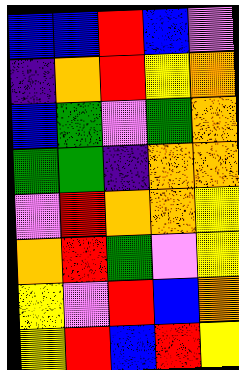[["blue", "blue", "red", "blue", "violet"], ["indigo", "orange", "red", "yellow", "orange"], ["blue", "green", "violet", "green", "orange"], ["green", "green", "indigo", "orange", "orange"], ["violet", "red", "orange", "orange", "yellow"], ["orange", "red", "green", "violet", "yellow"], ["yellow", "violet", "red", "blue", "orange"], ["yellow", "red", "blue", "red", "yellow"]]